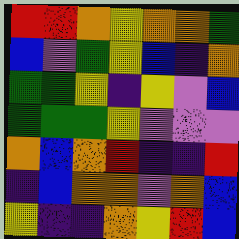[["red", "red", "orange", "yellow", "orange", "orange", "green"], ["blue", "violet", "green", "yellow", "blue", "indigo", "orange"], ["green", "green", "yellow", "indigo", "yellow", "violet", "blue"], ["green", "green", "green", "yellow", "violet", "violet", "violet"], ["orange", "blue", "orange", "red", "indigo", "indigo", "red"], ["indigo", "blue", "orange", "orange", "violet", "orange", "blue"], ["yellow", "indigo", "indigo", "orange", "yellow", "red", "blue"]]